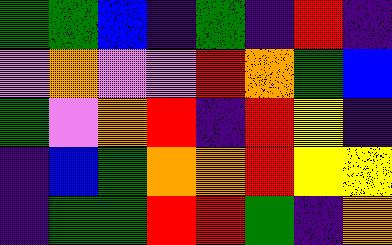[["green", "green", "blue", "indigo", "green", "indigo", "red", "indigo"], ["violet", "orange", "violet", "violet", "red", "orange", "green", "blue"], ["green", "violet", "orange", "red", "indigo", "red", "yellow", "indigo"], ["indigo", "blue", "green", "orange", "orange", "red", "yellow", "yellow"], ["indigo", "green", "green", "red", "red", "green", "indigo", "orange"]]